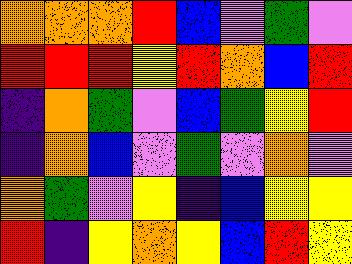[["orange", "orange", "orange", "red", "blue", "violet", "green", "violet"], ["red", "red", "red", "yellow", "red", "orange", "blue", "red"], ["indigo", "orange", "green", "violet", "blue", "green", "yellow", "red"], ["indigo", "orange", "blue", "violet", "green", "violet", "orange", "violet"], ["orange", "green", "violet", "yellow", "indigo", "blue", "yellow", "yellow"], ["red", "indigo", "yellow", "orange", "yellow", "blue", "red", "yellow"]]